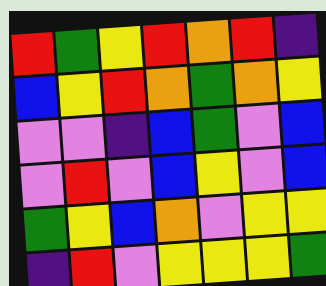[["red", "green", "yellow", "red", "orange", "red", "indigo"], ["blue", "yellow", "red", "orange", "green", "orange", "yellow"], ["violet", "violet", "indigo", "blue", "green", "violet", "blue"], ["violet", "red", "violet", "blue", "yellow", "violet", "blue"], ["green", "yellow", "blue", "orange", "violet", "yellow", "yellow"], ["indigo", "red", "violet", "yellow", "yellow", "yellow", "green"]]